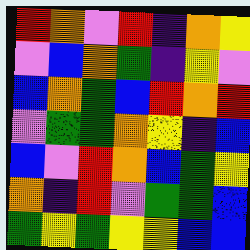[["red", "orange", "violet", "red", "indigo", "orange", "yellow"], ["violet", "blue", "orange", "green", "indigo", "yellow", "violet"], ["blue", "orange", "green", "blue", "red", "orange", "red"], ["violet", "green", "green", "orange", "yellow", "indigo", "blue"], ["blue", "violet", "red", "orange", "blue", "green", "yellow"], ["orange", "indigo", "red", "violet", "green", "green", "blue"], ["green", "yellow", "green", "yellow", "yellow", "blue", "blue"]]